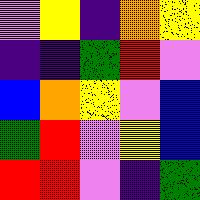[["violet", "yellow", "indigo", "orange", "yellow"], ["indigo", "indigo", "green", "red", "violet"], ["blue", "orange", "yellow", "violet", "blue"], ["green", "red", "violet", "yellow", "blue"], ["red", "red", "violet", "indigo", "green"]]